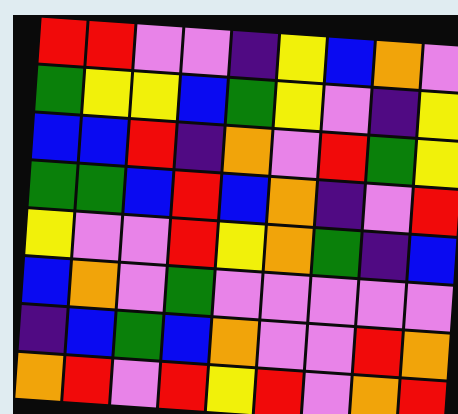[["red", "red", "violet", "violet", "indigo", "yellow", "blue", "orange", "violet"], ["green", "yellow", "yellow", "blue", "green", "yellow", "violet", "indigo", "yellow"], ["blue", "blue", "red", "indigo", "orange", "violet", "red", "green", "yellow"], ["green", "green", "blue", "red", "blue", "orange", "indigo", "violet", "red"], ["yellow", "violet", "violet", "red", "yellow", "orange", "green", "indigo", "blue"], ["blue", "orange", "violet", "green", "violet", "violet", "violet", "violet", "violet"], ["indigo", "blue", "green", "blue", "orange", "violet", "violet", "red", "orange"], ["orange", "red", "violet", "red", "yellow", "red", "violet", "orange", "red"]]